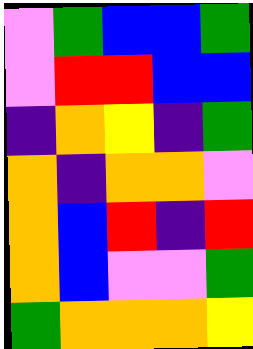[["violet", "green", "blue", "blue", "green"], ["violet", "red", "red", "blue", "blue"], ["indigo", "orange", "yellow", "indigo", "green"], ["orange", "indigo", "orange", "orange", "violet"], ["orange", "blue", "red", "indigo", "red"], ["orange", "blue", "violet", "violet", "green"], ["green", "orange", "orange", "orange", "yellow"]]